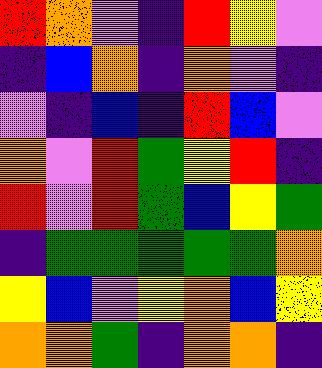[["red", "orange", "violet", "indigo", "red", "yellow", "violet"], ["indigo", "blue", "orange", "indigo", "orange", "violet", "indigo"], ["violet", "indigo", "blue", "indigo", "red", "blue", "violet"], ["orange", "violet", "red", "green", "yellow", "red", "indigo"], ["red", "violet", "red", "green", "blue", "yellow", "green"], ["indigo", "green", "green", "green", "green", "green", "orange"], ["yellow", "blue", "violet", "yellow", "orange", "blue", "yellow"], ["orange", "orange", "green", "indigo", "orange", "orange", "indigo"]]